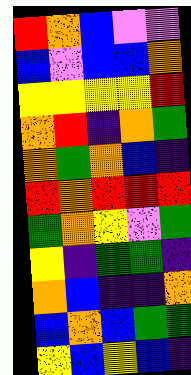[["red", "orange", "blue", "violet", "violet"], ["blue", "violet", "blue", "blue", "orange"], ["yellow", "yellow", "yellow", "yellow", "red"], ["orange", "red", "indigo", "orange", "green"], ["orange", "green", "orange", "blue", "indigo"], ["red", "orange", "red", "red", "red"], ["green", "orange", "yellow", "violet", "green"], ["yellow", "indigo", "green", "green", "indigo"], ["orange", "blue", "indigo", "indigo", "orange"], ["blue", "orange", "blue", "green", "green"], ["yellow", "blue", "yellow", "blue", "indigo"]]